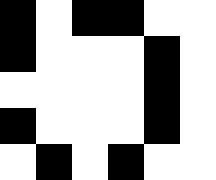[["black", "white", "black", "black", "white", "white"], ["black", "white", "white", "white", "black", "white"], ["white", "white", "white", "white", "black", "white"], ["black", "white", "white", "white", "black", "white"], ["white", "black", "white", "black", "white", "white"]]